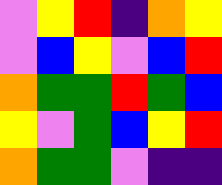[["violet", "yellow", "red", "indigo", "orange", "yellow"], ["violet", "blue", "yellow", "violet", "blue", "red"], ["orange", "green", "green", "red", "green", "blue"], ["yellow", "violet", "green", "blue", "yellow", "red"], ["orange", "green", "green", "violet", "indigo", "indigo"]]